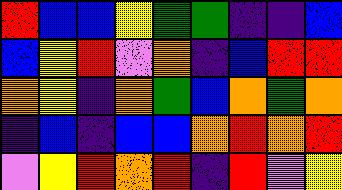[["red", "blue", "blue", "yellow", "green", "green", "indigo", "indigo", "blue"], ["blue", "yellow", "red", "violet", "orange", "indigo", "blue", "red", "red"], ["orange", "yellow", "indigo", "orange", "green", "blue", "orange", "green", "orange"], ["indigo", "blue", "indigo", "blue", "blue", "orange", "red", "orange", "red"], ["violet", "yellow", "red", "orange", "red", "indigo", "red", "violet", "yellow"]]